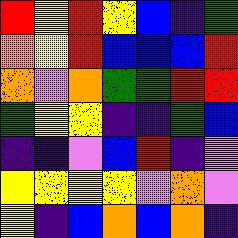[["red", "yellow", "red", "yellow", "blue", "indigo", "green"], ["orange", "yellow", "red", "blue", "blue", "blue", "red"], ["orange", "violet", "orange", "green", "green", "red", "red"], ["green", "yellow", "yellow", "indigo", "indigo", "green", "blue"], ["indigo", "indigo", "violet", "blue", "red", "indigo", "violet"], ["yellow", "yellow", "yellow", "yellow", "violet", "orange", "violet"], ["yellow", "indigo", "blue", "orange", "blue", "orange", "indigo"]]